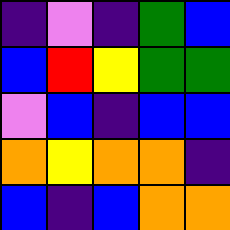[["indigo", "violet", "indigo", "green", "blue"], ["blue", "red", "yellow", "green", "green"], ["violet", "blue", "indigo", "blue", "blue"], ["orange", "yellow", "orange", "orange", "indigo"], ["blue", "indigo", "blue", "orange", "orange"]]